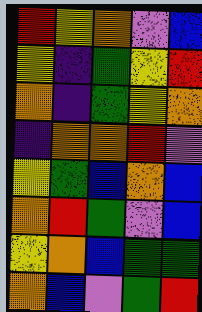[["red", "yellow", "orange", "violet", "blue"], ["yellow", "indigo", "green", "yellow", "red"], ["orange", "indigo", "green", "yellow", "orange"], ["indigo", "orange", "orange", "red", "violet"], ["yellow", "green", "blue", "orange", "blue"], ["orange", "red", "green", "violet", "blue"], ["yellow", "orange", "blue", "green", "green"], ["orange", "blue", "violet", "green", "red"]]